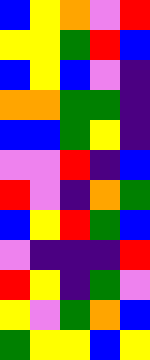[["blue", "yellow", "orange", "violet", "red"], ["yellow", "yellow", "green", "red", "blue"], ["blue", "yellow", "blue", "violet", "indigo"], ["orange", "orange", "green", "green", "indigo"], ["blue", "blue", "green", "yellow", "indigo"], ["violet", "violet", "red", "indigo", "blue"], ["red", "violet", "indigo", "orange", "green"], ["blue", "yellow", "red", "green", "blue"], ["violet", "indigo", "indigo", "indigo", "red"], ["red", "yellow", "indigo", "green", "violet"], ["yellow", "violet", "green", "orange", "blue"], ["green", "yellow", "yellow", "blue", "yellow"]]